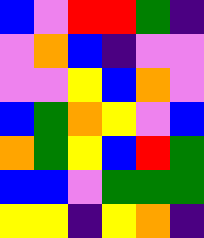[["blue", "violet", "red", "red", "green", "indigo"], ["violet", "orange", "blue", "indigo", "violet", "violet"], ["violet", "violet", "yellow", "blue", "orange", "violet"], ["blue", "green", "orange", "yellow", "violet", "blue"], ["orange", "green", "yellow", "blue", "red", "green"], ["blue", "blue", "violet", "green", "green", "green"], ["yellow", "yellow", "indigo", "yellow", "orange", "indigo"]]